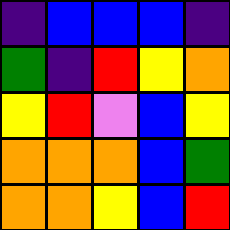[["indigo", "blue", "blue", "blue", "indigo"], ["green", "indigo", "red", "yellow", "orange"], ["yellow", "red", "violet", "blue", "yellow"], ["orange", "orange", "orange", "blue", "green"], ["orange", "orange", "yellow", "blue", "red"]]